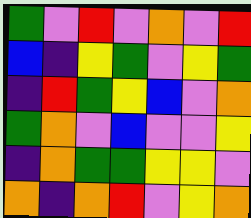[["green", "violet", "red", "violet", "orange", "violet", "red"], ["blue", "indigo", "yellow", "green", "violet", "yellow", "green"], ["indigo", "red", "green", "yellow", "blue", "violet", "orange"], ["green", "orange", "violet", "blue", "violet", "violet", "yellow"], ["indigo", "orange", "green", "green", "yellow", "yellow", "violet"], ["orange", "indigo", "orange", "red", "violet", "yellow", "orange"]]